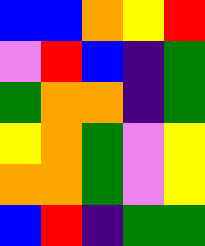[["blue", "blue", "orange", "yellow", "red"], ["violet", "red", "blue", "indigo", "green"], ["green", "orange", "orange", "indigo", "green"], ["yellow", "orange", "green", "violet", "yellow"], ["orange", "orange", "green", "violet", "yellow"], ["blue", "red", "indigo", "green", "green"]]